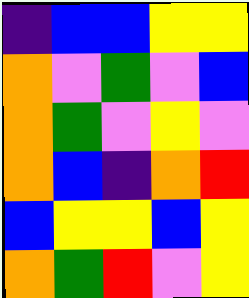[["indigo", "blue", "blue", "yellow", "yellow"], ["orange", "violet", "green", "violet", "blue"], ["orange", "green", "violet", "yellow", "violet"], ["orange", "blue", "indigo", "orange", "red"], ["blue", "yellow", "yellow", "blue", "yellow"], ["orange", "green", "red", "violet", "yellow"]]